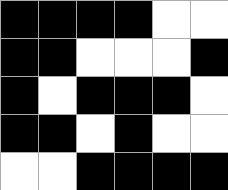[["black", "black", "black", "black", "white", "white"], ["black", "black", "white", "white", "white", "black"], ["black", "white", "black", "black", "black", "white"], ["black", "black", "white", "black", "white", "white"], ["white", "white", "black", "black", "black", "black"]]